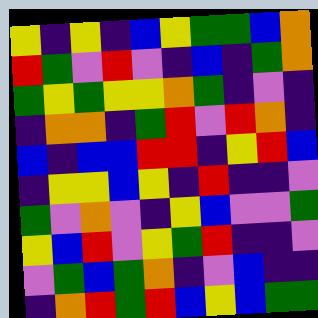[["yellow", "indigo", "yellow", "indigo", "blue", "yellow", "green", "green", "blue", "orange"], ["red", "green", "violet", "red", "violet", "indigo", "blue", "indigo", "green", "orange"], ["green", "yellow", "green", "yellow", "yellow", "orange", "green", "indigo", "violet", "indigo"], ["indigo", "orange", "orange", "indigo", "green", "red", "violet", "red", "orange", "indigo"], ["blue", "indigo", "blue", "blue", "red", "red", "indigo", "yellow", "red", "blue"], ["indigo", "yellow", "yellow", "blue", "yellow", "indigo", "red", "indigo", "indigo", "violet"], ["green", "violet", "orange", "violet", "indigo", "yellow", "blue", "violet", "violet", "green"], ["yellow", "blue", "red", "violet", "yellow", "green", "red", "indigo", "indigo", "violet"], ["violet", "green", "blue", "green", "orange", "indigo", "violet", "blue", "indigo", "indigo"], ["indigo", "orange", "red", "green", "red", "blue", "yellow", "blue", "green", "green"]]